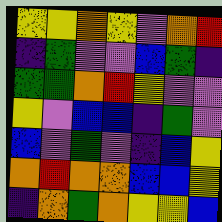[["yellow", "yellow", "orange", "yellow", "violet", "orange", "red"], ["indigo", "green", "violet", "violet", "blue", "green", "indigo"], ["green", "green", "orange", "red", "yellow", "violet", "violet"], ["yellow", "violet", "blue", "blue", "indigo", "green", "violet"], ["blue", "violet", "green", "violet", "indigo", "blue", "yellow"], ["orange", "red", "orange", "orange", "blue", "blue", "yellow"], ["indigo", "orange", "green", "orange", "yellow", "yellow", "blue"]]